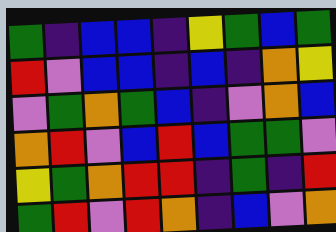[["green", "indigo", "blue", "blue", "indigo", "yellow", "green", "blue", "green"], ["red", "violet", "blue", "blue", "indigo", "blue", "indigo", "orange", "yellow"], ["violet", "green", "orange", "green", "blue", "indigo", "violet", "orange", "blue"], ["orange", "red", "violet", "blue", "red", "blue", "green", "green", "violet"], ["yellow", "green", "orange", "red", "red", "indigo", "green", "indigo", "red"], ["green", "red", "violet", "red", "orange", "indigo", "blue", "violet", "orange"]]